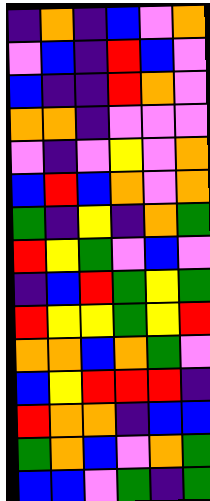[["indigo", "orange", "indigo", "blue", "violet", "orange"], ["violet", "blue", "indigo", "red", "blue", "violet"], ["blue", "indigo", "indigo", "red", "orange", "violet"], ["orange", "orange", "indigo", "violet", "violet", "violet"], ["violet", "indigo", "violet", "yellow", "violet", "orange"], ["blue", "red", "blue", "orange", "violet", "orange"], ["green", "indigo", "yellow", "indigo", "orange", "green"], ["red", "yellow", "green", "violet", "blue", "violet"], ["indigo", "blue", "red", "green", "yellow", "green"], ["red", "yellow", "yellow", "green", "yellow", "red"], ["orange", "orange", "blue", "orange", "green", "violet"], ["blue", "yellow", "red", "red", "red", "indigo"], ["red", "orange", "orange", "indigo", "blue", "blue"], ["green", "orange", "blue", "violet", "orange", "green"], ["blue", "blue", "violet", "green", "indigo", "green"]]